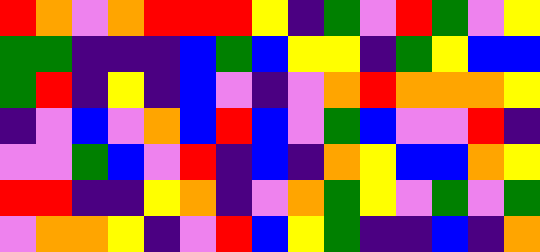[["red", "orange", "violet", "orange", "red", "red", "red", "yellow", "indigo", "green", "violet", "red", "green", "violet", "yellow"], ["green", "green", "indigo", "indigo", "indigo", "blue", "green", "blue", "yellow", "yellow", "indigo", "green", "yellow", "blue", "blue"], ["green", "red", "indigo", "yellow", "indigo", "blue", "violet", "indigo", "violet", "orange", "red", "orange", "orange", "orange", "yellow"], ["indigo", "violet", "blue", "violet", "orange", "blue", "red", "blue", "violet", "green", "blue", "violet", "violet", "red", "indigo"], ["violet", "violet", "green", "blue", "violet", "red", "indigo", "blue", "indigo", "orange", "yellow", "blue", "blue", "orange", "yellow"], ["red", "red", "indigo", "indigo", "yellow", "orange", "indigo", "violet", "orange", "green", "yellow", "violet", "green", "violet", "green"], ["violet", "orange", "orange", "yellow", "indigo", "violet", "red", "blue", "yellow", "green", "indigo", "indigo", "blue", "indigo", "orange"]]